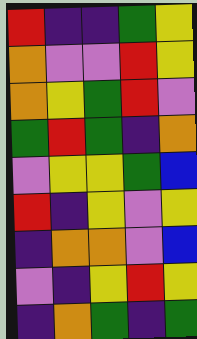[["red", "indigo", "indigo", "green", "yellow"], ["orange", "violet", "violet", "red", "yellow"], ["orange", "yellow", "green", "red", "violet"], ["green", "red", "green", "indigo", "orange"], ["violet", "yellow", "yellow", "green", "blue"], ["red", "indigo", "yellow", "violet", "yellow"], ["indigo", "orange", "orange", "violet", "blue"], ["violet", "indigo", "yellow", "red", "yellow"], ["indigo", "orange", "green", "indigo", "green"]]